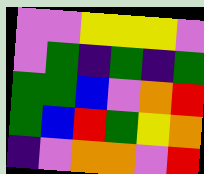[["violet", "violet", "yellow", "yellow", "yellow", "violet"], ["violet", "green", "indigo", "green", "indigo", "green"], ["green", "green", "blue", "violet", "orange", "red"], ["green", "blue", "red", "green", "yellow", "orange"], ["indigo", "violet", "orange", "orange", "violet", "red"]]